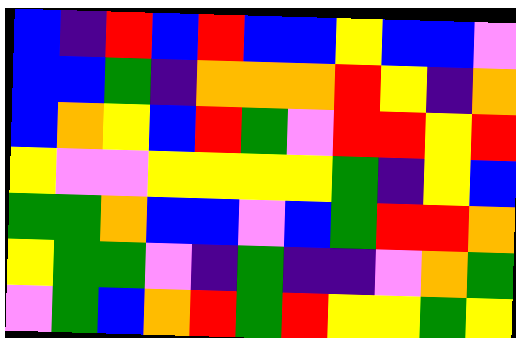[["blue", "indigo", "red", "blue", "red", "blue", "blue", "yellow", "blue", "blue", "violet"], ["blue", "blue", "green", "indigo", "orange", "orange", "orange", "red", "yellow", "indigo", "orange"], ["blue", "orange", "yellow", "blue", "red", "green", "violet", "red", "red", "yellow", "red"], ["yellow", "violet", "violet", "yellow", "yellow", "yellow", "yellow", "green", "indigo", "yellow", "blue"], ["green", "green", "orange", "blue", "blue", "violet", "blue", "green", "red", "red", "orange"], ["yellow", "green", "green", "violet", "indigo", "green", "indigo", "indigo", "violet", "orange", "green"], ["violet", "green", "blue", "orange", "red", "green", "red", "yellow", "yellow", "green", "yellow"]]